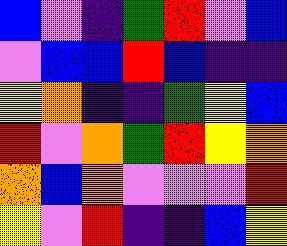[["blue", "violet", "indigo", "green", "red", "violet", "blue"], ["violet", "blue", "blue", "red", "blue", "indigo", "indigo"], ["yellow", "orange", "indigo", "indigo", "green", "yellow", "blue"], ["red", "violet", "orange", "green", "red", "yellow", "orange"], ["orange", "blue", "orange", "violet", "violet", "violet", "red"], ["yellow", "violet", "red", "indigo", "indigo", "blue", "yellow"]]